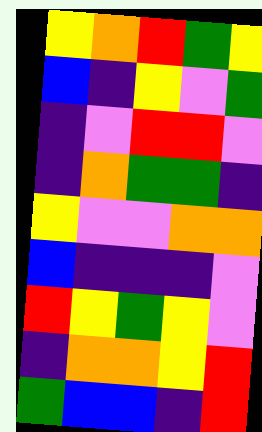[["yellow", "orange", "red", "green", "yellow"], ["blue", "indigo", "yellow", "violet", "green"], ["indigo", "violet", "red", "red", "violet"], ["indigo", "orange", "green", "green", "indigo"], ["yellow", "violet", "violet", "orange", "orange"], ["blue", "indigo", "indigo", "indigo", "violet"], ["red", "yellow", "green", "yellow", "violet"], ["indigo", "orange", "orange", "yellow", "red"], ["green", "blue", "blue", "indigo", "red"]]